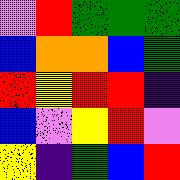[["violet", "red", "green", "green", "green"], ["blue", "orange", "orange", "blue", "green"], ["red", "yellow", "red", "red", "indigo"], ["blue", "violet", "yellow", "red", "violet"], ["yellow", "indigo", "green", "blue", "red"]]